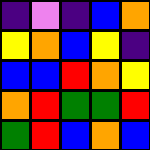[["indigo", "violet", "indigo", "blue", "orange"], ["yellow", "orange", "blue", "yellow", "indigo"], ["blue", "blue", "red", "orange", "yellow"], ["orange", "red", "green", "green", "red"], ["green", "red", "blue", "orange", "blue"]]